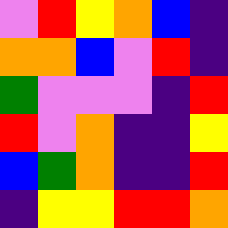[["violet", "red", "yellow", "orange", "blue", "indigo"], ["orange", "orange", "blue", "violet", "red", "indigo"], ["green", "violet", "violet", "violet", "indigo", "red"], ["red", "violet", "orange", "indigo", "indigo", "yellow"], ["blue", "green", "orange", "indigo", "indigo", "red"], ["indigo", "yellow", "yellow", "red", "red", "orange"]]